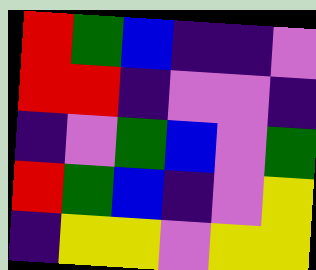[["red", "green", "blue", "indigo", "indigo", "violet"], ["red", "red", "indigo", "violet", "violet", "indigo"], ["indigo", "violet", "green", "blue", "violet", "green"], ["red", "green", "blue", "indigo", "violet", "yellow"], ["indigo", "yellow", "yellow", "violet", "yellow", "yellow"]]